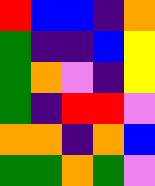[["red", "blue", "blue", "indigo", "orange"], ["green", "indigo", "indigo", "blue", "yellow"], ["green", "orange", "violet", "indigo", "yellow"], ["green", "indigo", "red", "red", "violet"], ["orange", "orange", "indigo", "orange", "blue"], ["green", "green", "orange", "green", "violet"]]